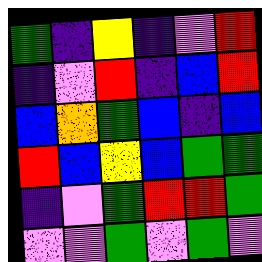[["green", "indigo", "yellow", "indigo", "violet", "red"], ["indigo", "violet", "red", "indigo", "blue", "red"], ["blue", "orange", "green", "blue", "indigo", "blue"], ["red", "blue", "yellow", "blue", "green", "green"], ["indigo", "violet", "green", "red", "red", "green"], ["violet", "violet", "green", "violet", "green", "violet"]]